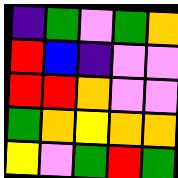[["indigo", "green", "violet", "green", "orange"], ["red", "blue", "indigo", "violet", "violet"], ["red", "red", "orange", "violet", "violet"], ["green", "orange", "yellow", "orange", "orange"], ["yellow", "violet", "green", "red", "green"]]